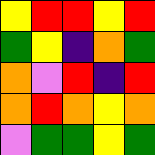[["yellow", "red", "red", "yellow", "red"], ["green", "yellow", "indigo", "orange", "green"], ["orange", "violet", "red", "indigo", "red"], ["orange", "red", "orange", "yellow", "orange"], ["violet", "green", "green", "yellow", "green"]]